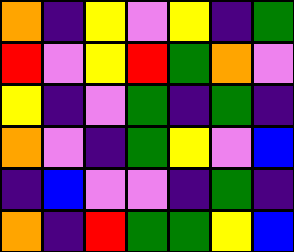[["orange", "indigo", "yellow", "violet", "yellow", "indigo", "green"], ["red", "violet", "yellow", "red", "green", "orange", "violet"], ["yellow", "indigo", "violet", "green", "indigo", "green", "indigo"], ["orange", "violet", "indigo", "green", "yellow", "violet", "blue"], ["indigo", "blue", "violet", "violet", "indigo", "green", "indigo"], ["orange", "indigo", "red", "green", "green", "yellow", "blue"]]